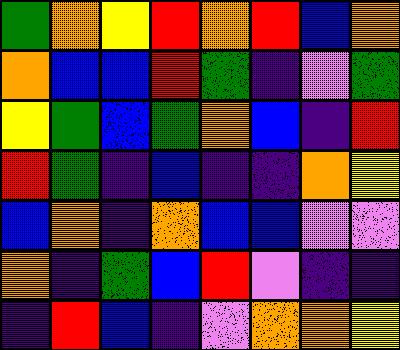[["green", "orange", "yellow", "red", "orange", "red", "blue", "orange"], ["orange", "blue", "blue", "red", "green", "indigo", "violet", "green"], ["yellow", "green", "blue", "green", "orange", "blue", "indigo", "red"], ["red", "green", "indigo", "blue", "indigo", "indigo", "orange", "yellow"], ["blue", "orange", "indigo", "orange", "blue", "blue", "violet", "violet"], ["orange", "indigo", "green", "blue", "red", "violet", "indigo", "indigo"], ["indigo", "red", "blue", "indigo", "violet", "orange", "orange", "yellow"]]